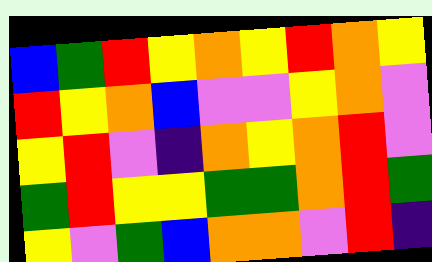[["blue", "green", "red", "yellow", "orange", "yellow", "red", "orange", "yellow"], ["red", "yellow", "orange", "blue", "violet", "violet", "yellow", "orange", "violet"], ["yellow", "red", "violet", "indigo", "orange", "yellow", "orange", "red", "violet"], ["green", "red", "yellow", "yellow", "green", "green", "orange", "red", "green"], ["yellow", "violet", "green", "blue", "orange", "orange", "violet", "red", "indigo"]]